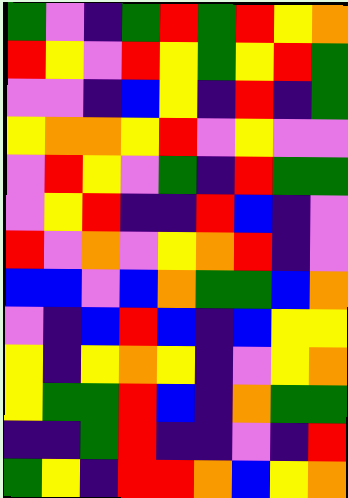[["green", "violet", "indigo", "green", "red", "green", "red", "yellow", "orange"], ["red", "yellow", "violet", "red", "yellow", "green", "yellow", "red", "green"], ["violet", "violet", "indigo", "blue", "yellow", "indigo", "red", "indigo", "green"], ["yellow", "orange", "orange", "yellow", "red", "violet", "yellow", "violet", "violet"], ["violet", "red", "yellow", "violet", "green", "indigo", "red", "green", "green"], ["violet", "yellow", "red", "indigo", "indigo", "red", "blue", "indigo", "violet"], ["red", "violet", "orange", "violet", "yellow", "orange", "red", "indigo", "violet"], ["blue", "blue", "violet", "blue", "orange", "green", "green", "blue", "orange"], ["violet", "indigo", "blue", "red", "blue", "indigo", "blue", "yellow", "yellow"], ["yellow", "indigo", "yellow", "orange", "yellow", "indigo", "violet", "yellow", "orange"], ["yellow", "green", "green", "red", "blue", "indigo", "orange", "green", "green"], ["indigo", "indigo", "green", "red", "indigo", "indigo", "violet", "indigo", "red"], ["green", "yellow", "indigo", "red", "red", "orange", "blue", "yellow", "orange"]]